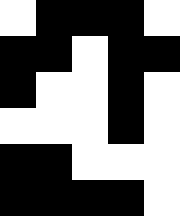[["white", "black", "black", "black", "white"], ["black", "black", "white", "black", "black"], ["black", "white", "white", "black", "white"], ["white", "white", "white", "black", "white"], ["black", "black", "white", "white", "white"], ["black", "black", "black", "black", "white"]]